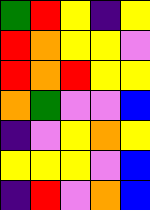[["green", "red", "yellow", "indigo", "yellow"], ["red", "orange", "yellow", "yellow", "violet"], ["red", "orange", "red", "yellow", "yellow"], ["orange", "green", "violet", "violet", "blue"], ["indigo", "violet", "yellow", "orange", "yellow"], ["yellow", "yellow", "yellow", "violet", "blue"], ["indigo", "red", "violet", "orange", "blue"]]